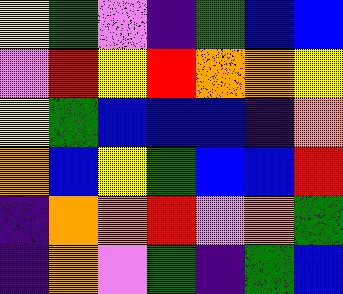[["yellow", "green", "violet", "indigo", "green", "blue", "blue"], ["violet", "red", "yellow", "red", "orange", "orange", "yellow"], ["yellow", "green", "blue", "blue", "blue", "indigo", "orange"], ["orange", "blue", "yellow", "green", "blue", "blue", "red"], ["indigo", "orange", "orange", "red", "violet", "orange", "green"], ["indigo", "orange", "violet", "green", "indigo", "green", "blue"]]